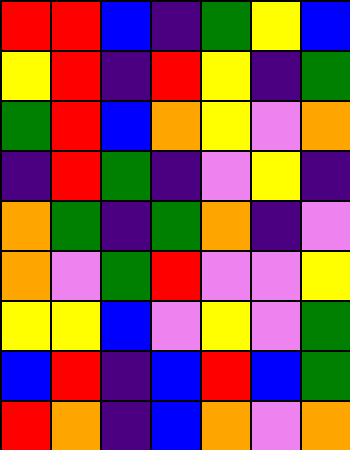[["red", "red", "blue", "indigo", "green", "yellow", "blue"], ["yellow", "red", "indigo", "red", "yellow", "indigo", "green"], ["green", "red", "blue", "orange", "yellow", "violet", "orange"], ["indigo", "red", "green", "indigo", "violet", "yellow", "indigo"], ["orange", "green", "indigo", "green", "orange", "indigo", "violet"], ["orange", "violet", "green", "red", "violet", "violet", "yellow"], ["yellow", "yellow", "blue", "violet", "yellow", "violet", "green"], ["blue", "red", "indigo", "blue", "red", "blue", "green"], ["red", "orange", "indigo", "blue", "orange", "violet", "orange"]]